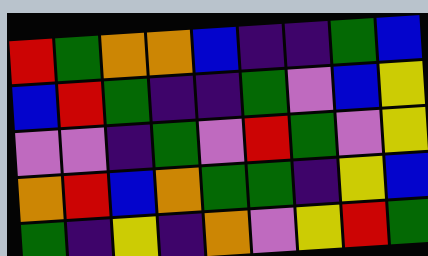[["red", "green", "orange", "orange", "blue", "indigo", "indigo", "green", "blue"], ["blue", "red", "green", "indigo", "indigo", "green", "violet", "blue", "yellow"], ["violet", "violet", "indigo", "green", "violet", "red", "green", "violet", "yellow"], ["orange", "red", "blue", "orange", "green", "green", "indigo", "yellow", "blue"], ["green", "indigo", "yellow", "indigo", "orange", "violet", "yellow", "red", "green"]]